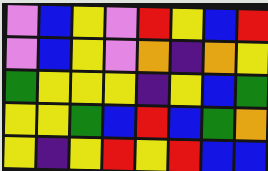[["violet", "blue", "yellow", "violet", "red", "yellow", "blue", "red"], ["violet", "blue", "yellow", "violet", "orange", "indigo", "orange", "yellow"], ["green", "yellow", "yellow", "yellow", "indigo", "yellow", "blue", "green"], ["yellow", "yellow", "green", "blue", "red", "blue", "green", "orange"], ["yellow", "indigo", "yellow", "red", "yellow", "red", "blue", "blue"]]